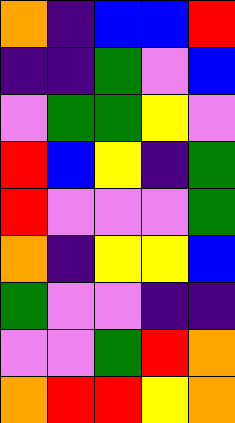[["orange", "indigo", "blue", "blue", "red"], ["indigo", "indigo", "green", "violet", "blue"], ["violet", "green", "green", "yellow", "violet"], ["red", "blue", "yellow", "indigo", "green"], ["red", "violet", "violet", "violet", "green"], ["orange", "indigo", "yellow", "yellow", "blue"], ["green", "violet", "violet", "indigo", "indigo"], ["violet", "violet", "green", "red", "orange"], ["orange", "red", "red", "yellow", "orange"]]